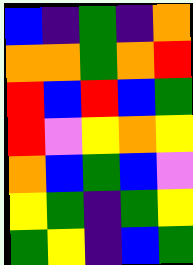[["blue", "indigo", "green", "indigo", "orange"], ["orange", "orange", "green", "orange", "red"], ["red", "blue", "red", "blue", "green"], ["red", "violet", "yellow", "orange", "yellow"], ["orange", "blue", "green", "blue", "violet"], ["yellow", "green", "indigo", "green", "yellow"], ["green", "yellow", "indigo", "blue", "green"]]